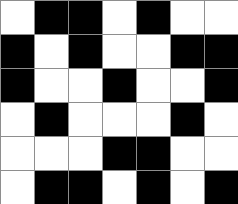[["white", "black", "black", "white", "black", "white", "white"], ["black", "white", "black", "white", "white", "black", "black"], ["black", "white", "white", "black", "white", "white", "black"], ["white", "black", "white", "white", "white", "black", "white"], ["white", "white", "white", "black", "black", "white", "white"], ["white", "black", "black", "white", "black", "white", "black"]]